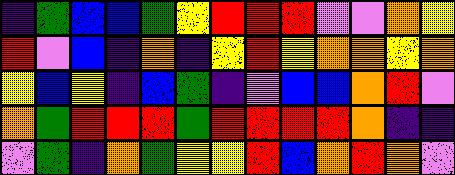[["indigo", "green", "blue", "blue", "green", "yellow", "red", "red", "red", "violet", "violet", "orange", "yellow"], ["red", "violet", "blue", "indigo", "orange", "indigo", "yellow", "red", "yellow", "orange", "orange", "yellow", "orange"], ["yellow", "blue", "yellow", "indigo", "blue", "green", "indigo", "violet", "blue", "blue", "orange", "red", "violet"], ["orange", "green", "red", "red", "red", "green", "red", "red", "red", "red", "orange", "indigo", "indigo"], ["violet", "green", "indigo", "orange", "green", "yellow", "yellow", "red", "blue", "orange", "red", "orange", "violet"]]